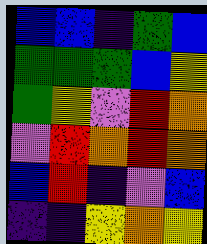[["blue", "blue", "indigo", "green", "blue"], ["green", "green", "green", "blue", "yellow"], ["green", "yellow", "violet", "red", "orange"], ["violet", "red", "orange", "red", "orange"], ["blue", "red", "indigo", "violet", "blue"], ["indigo", "indigo", "yellow", "orange", "yellow"]]